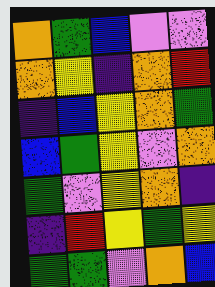[["orange", "green", "blue", "violet", "violet"], ["orange", "yellow", "indigo", "orange", "red"], ["indigo", "blue", "yellow", "orange", "green"], ["blue", "green", "yellow", "violet", "orange"], ["green", "violet", "yellow", "orange", "indigo"], ["indigo", "red", "yellow", "green", "yellow"], ["green", "green", "violet", "orange", "blue"]]